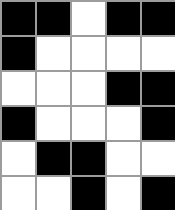[["black", "black", "white", "black", "black"], ["black", "white", "white", "white", "white"], ["white", "white", "white", "black", "black"], ["black", "white", "white", "white", "black"], ["white", "black", "black", "white", "white"], ["white", "white", "black", "white", "black"]]